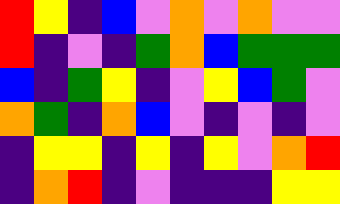[["red", "yellow", "indigo", "blue", "violet", "orange", "violet", "orange", "violet", "violet"], ["red", "indigo", "violet", "indigo", "green", "orange", "blue", "green", "green", "green"], ["blue", "indigo", "green", "yellow", "indigo", "violet", "yellow", "blue", "green", "violet"], ["orange", "green", "indigo", "orange", "blue", "violet", "indigo", "violet", "indigo", "violet"], ["indigo", "yellow", "yellow", "indigo", "yellow", "indigo", "yellow", "violet", "orange", "red"], ["indigo", "orange", "red", "indigo", "violet", "indigo", "indigo", "indigo", "yellow", "yellow"]]